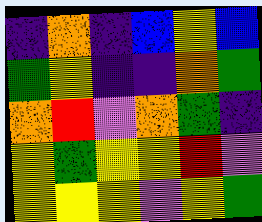[["indigo", "orange", "indigo", "blue", "yellow", "blue"], ["green", "yellow", "indigo", "indigo", "orange", "green"], ["orange", "red", "violet", "orange", "green", "indigo"], ["yellow", "green", "yellow", "yellow", "red", "violet"], ["yellow", "yellow", "yellow", "violet", "yellow", "green"]]